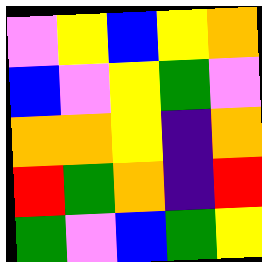[["violet", "yellow", "blue", "yellow", "orange"], ["blue", "violet", "yellow", "green", "violet"], ["orange", "orange", "yellow", "indigo", "orange"], ["red", "green", "orange", "indigo", "red"], ["green", "violet", "blue", "green", "yellow"]]